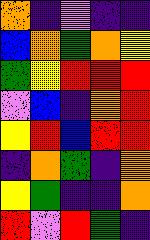[["orange", "indigo", "violet", "indigo", "indigo"], ["blue", "orange", "green", "orange", "yellow"], ["green", "yellow", "red", "red", "red"], ["violet", "blue", "indigo", "orange", "red"], ["yellow", "red", "blue", "red", "red"], ["indigo", "orange", "green", "indigo", "orange"], ["yellow", "green", "indigo", "indigo", "orange"], ["red", "violet", "red", "green", "indigo"]]